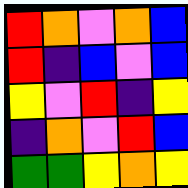[["red", "orange", "violet", "orange", "blue"], ["red", "indigo", "blue", "violet", "blue"], ["yellow", "violet", "red", "indigo", "yellow"], ["indigo", "orange", "violet", "red", "blue"], ["green", "green", "yellow", "orange", "yellow"]]